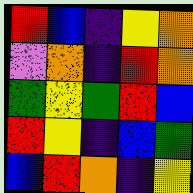[["red", "blue", "indigo", "yellow", "orange"], ["violet", "orange", "indigo", "red", "orange"], ["green", "yellow", "green", "red", "blue"], ["red", "yellow", "indigo", "blue", "green"], ["blue", "red", "orange", "indigo", "yellow"]]